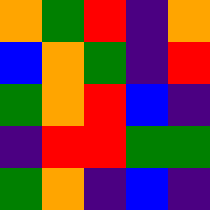[["orange", "green", "red", "indigo", "orange"], ["blue", "orange", "green", "indigo", "red"], ["green", "orange", "red", "blue", "indigo"], ["indigo", "red", "red", "green", "green"], ["green", "orange", "indigo", "blue", "indigo"]]